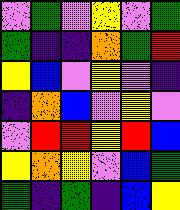[["violet", "green", "violet", "yellow", "violet", "green"], ["green", "indigo", "indigo", "orange", "green", "red"], ["yellow", "blue", "violet", "yellow", "violet", "indigo"], ["indigo", "orange", "blue", "violet", "yellow", "violet"], ["violet", "red", "red", "yellow", "red", "blue"], ["yellow", "orange", "yellow", "violet", "blue", "green"], ["green", "indigo", "green", "indigo", "blue", "yellow"]]